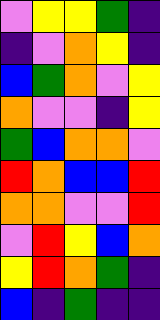[["violet", "yellow", "yellow", "green", "indigo"], ["indigo", "violet", "orange", "yellow", "indigo"], ["blue", "green", "orange", "violet", "yellow"], ["orange", "violet", "violet", "indigo", "yellow"], ["green", "blue", "orange", "orange", "violet"], ["red", "orange", "blue", "blue", "red"], ["orange", "orange", "violet", "violet", "red"], ["violet", "red", "yellow", "blue", "orange"], ["yellow", "red", "orange", "green", "indigo"], ["blue", "indigo", "green", "indigo", "indigo"]]